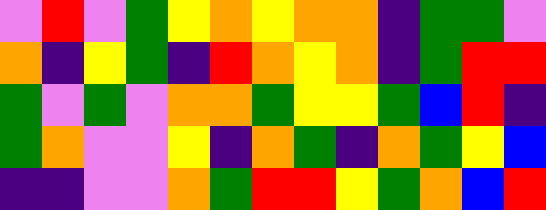[["violet", "red", "violet", "green", "yellow", "orange", "yellow", "orange", "orange", "indigo", "green", "green", "violet"], ["orange", "indigo", "yellow", "green", "indigo", "red", "orange", "yellow", "orange", "indigo", "green", "red", "red"], ["green", "violet", "green", "violet", "orange", "orange", "green", "yellow", "yellow", "green", "blue", "red", "indigo"], ["green", "orange", "violet", "violet", "yellow", "indigo", "orange", "green", "indigo", "orange", "green", "yellow", "blue"], ["indigo", "indigo", "violet", "violet", "orange", "green", "red", "red", "yellow", "green", "orange", "blue", "red"]]